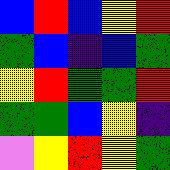[["blue", "red", "blue", "yellow", "red"], ["green", "blue", "indigo", "blue", "green"], ["yellow", "red", "green", "green", "red"], ["green", "green", "blue", "yellow", "indigo"], ["violet", "yellow", "red", "yellow", "green"]]